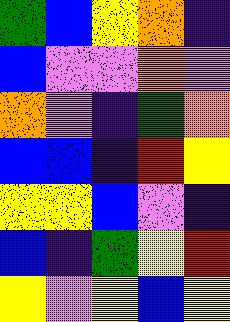[["green", "blue", "yellow", "orange", "indigo"], ["blue", "violet", "violet", "orange", "violet"], ["orange", "violet", "indigo", "green", "orange"], ["blue", "blue", "indigo", "red", "yellow"], ["yellow", "yellow", "blue", "violet", "indigo"], ["blue", "indigo", "green", "yellow", "red"], ["yellow", "violet", "yellow", "blue", "yellow"]]